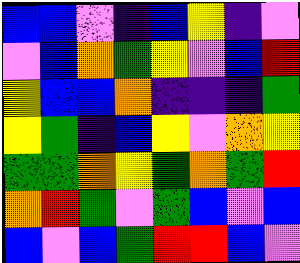[["blue", "blue", "violet", "indigo", "blue", "yellow", "indigo", "violet"], ["violet", "blue", "orange", "green", "yellow", "violet", "blue", "red"], ["yellow", "blue", "blue", "orange", "indigo", "indigo", "indigo", "green"], ["yellow", "green", "indigo", "blue", "yellow", "violet", "orange", "yellow"], ["green", "green", "orange", "yellow", "green", "orange", "green", "red"], ["orange", "red", "green", "violet", "green", "blue", "violet", "blue"], ["blue", "violet", "blue", "green", "red", "red", "blue", "violet"]]